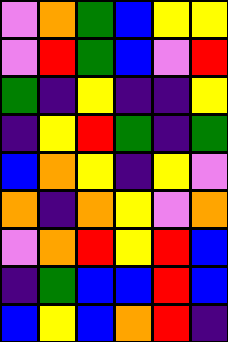[["violet", "orange", "green", "blue", "yellow", "yellow"], ["violet", "red", "green", "blue", "violet", "red"], ["green", "indigo", "yellow", "indigo", "indigo", "yellow"], ["indigo", "yellow", "red", "green", "indigo", "green"], ["blue", "orange", "yellow", "indigo", "yellow", "violet"], ["orange", "indigo", "orange", "yellow", "violet", "orange"], ["violet", "orange", "red", "yellow", "red", "blue"], ["indigo", "green", "blue", "blue", "red", "blue"], ["blue", "yellow", "blue", "orange", "red", "indigo"]]